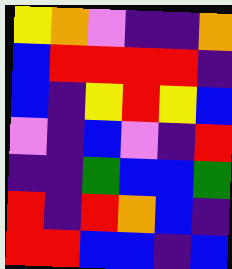[["yellow", "orange", "violet", "indigo", "indigo", "orange"], ["blue", "red", "red", "red", "red", "indigo"], ["blue", "indigo", "yellow", "red", "yellow", "blue"], ["violet", "indigo", "blue", "violet", "indigo", "red"], ["indigo", "indigo", "green", "blue", "blue", "green"], ["red", "indigo", "red", "orange", "blue", "indigo"], ["red", "red", "blue", "blue", "indigo", "blue"]]